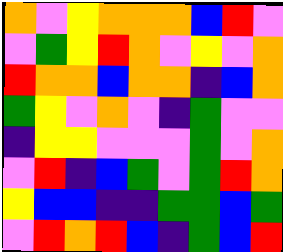[["orange", "violet", "yellow", "orange", "orange", "orange", "blue", "red", "violet"], ["violet", "green", "yellow", "red", "orange", "violet", "yellow", "violet", "orange"], ["red", "orange", "orange", "blue", "orange", "orange", "indigo", "blue", "orange"], ["green", "yellow", "violet", "orange", "violet", "indigo", "green", "violet", "violet"], ["indigo", "yellow", "yellow", "violet", "violet", "violet", "green", "violet", "orange"], ["violet", "red", "indigo", "blue", "green", "violet", "green", "red", "orange"], ["yellow", "blue", "blue", "indigo", "indigo", "green", "green", "blue", "green"], ["violet", "red", "orange", "red", "blue", "indigo", "green", "blue", "red"]]